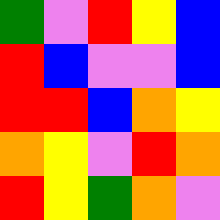[["green", "violet", "red", "yellow", "blue"], ["red", "blue", "violet", "violet", "blue"], ["red", "red", "blue", "orange", "yellow"], ["orange", "yellow", "violet", "red", "orange"], ["red", "yellow", "green", "orange", "violet"]]